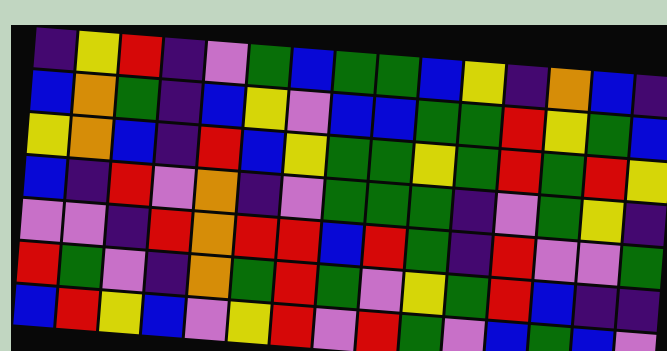[["indigo", "yellow", "red", "indigo", "violet", "green", "blue", "green", "green", "blue", "yellow", "indigo", "orange", "blue", "indigo"], ["blue", "orange", "green", "indigo", "blue", "yellow", "violet", "blue", "blue", "green", "green", "red", "yellow", "green", "blue"], ["yellow", "orange", "blue", "indigo", "red", "blue", "yellow", "green", "green", "yellow", "green", "red", "green", "red", "yellow"], ["blue", "indigo", "red", "violet", "orange", "indigo", "violet", "green", "green", "green", "indigo", "violet", "green", "yellow", "indigo"], ["violet", "violet", "indigo", "red", "orange", "red", "red", "blue", "red", "green", "indigo", "red", "violet", "violet", "green"], ["red", "green", "violet", "indigo", "orange", "green", "red", "green", "violet", "yellow", "green", "red", "blue", "indigo", "indigo"], ["blue", "red", "yellow", "blue", "violet", "yellow", "red", "violet", "red", "green", "violet", "blue", "green", "blue", "violet"]]